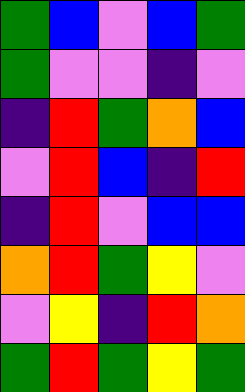[["green", "blue", "violet", "blue", "green"], ["green", "violet", "violet", "indigo", "violet"], ["indigo", "red", "green", "orange", "blue"], ["violet", "red", "blue", "indigo", "red"], ["indigo", "red", "violet", "blue", "blue"], ["orange", "red", "green", "yellow", "violet"], ["violet", "yellow", "indigo", "red", "orange"], ["green", "red", "green", "yellow", "green"]]